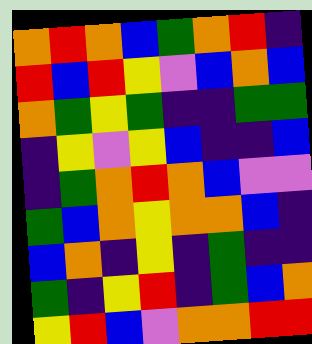[["orange", "red", "orange", "blue", "green", "orange", "red", "indigo"], ["red", "blue", "red", "yellow", "violet", "blue", "orange", "blue"], ["orange", "green", "yellow", "green", "indigo", "indigo", "green", "green"], ["indigo", "yellow", "violet", "yellow", "blue", "indigo", "indigo", "blue"], ["indigo", "green", "orange", "red", "orange", "blue", "violet", "violet"], ["green", "blue", "orange", "yellow", "orange", "orange", "blue", "indigo"], ["blue", "orange", "indigo", "yellow", "indigo", "green", "indigo", "indigo"], ["green", "indigo", "yellow", "red", "indigo", "green", "blue", "orange"], ["yellow", "red", "blue", "violet", "orange", "orange", "red", "red"]]